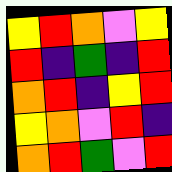[["yellow", "red", "orange", "violet", "yellow"], ["red", "indigo", "green", "indigo", "red"], ["orange", "red", "indigo", "yellow", "red"], ["yellow", "orange", "violet", "red", "indigo"], ["orange", "red", "green", "violet", "red"]]